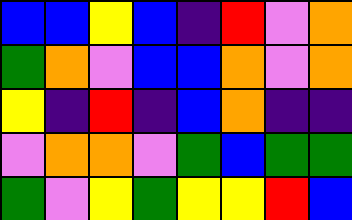[["blue", "blue", "yellow", "blue", "indigo", "red", "violet", "orange"], ["green", "orange", "violet", "blue", "blue", "orange", "violet", "orange"], ["yellow", "indigo", "red", "indigo", "blue", "orange", "indigo", "indigo"], ["violet", "orange", "orange", "violet", "green", "blue", "green", "green"], ["green", "violet", "yellow", "green", "yellow", "yellow", "red", "blue"]]